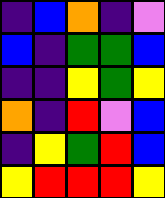[["indigo", "blue", "orange", "indigo", "violet"], ["blue", "indigo", "green", "green", "blue"], ["indigo", "indigo", "yellow", "green", "yellow"], ["orange", "indigo", "red", "violet", "blue"], ["indigo", "yellow", "green", "red", "blue"], ["yellow", "red", "red", "red", "yellow"]]